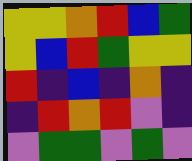[["yellow", "yellow", "orange", "red", "blue", "green"], ["yellow", "blue", "red", "green", "yellow", "yellow"], ["red", "indigo", "blue", "indigo", "orange", "indigo"], ["indigo", "red", "orange", "red", "violet", "indigo"], ["violet", "green", "green", "violet", "green", "violet"]]